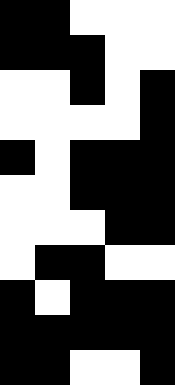[["black", "black", "white", "white", "white"], ["black", "black", "black", "white", "white"], ["white", "white", "black", "white", "black"], ["white", "white", "white", "white", "black"], ["black", "white", "black", "black", "black"], ["white", "white", "black", "black", "black"], ["white", "white", "white", "black", "black"], ["white", "black", "black", "white", "white"], ["black", "white", "black", "black", "black"], ["black", "black", "black", "black", "black"], ["black", "black", "white", "white", "black"]]